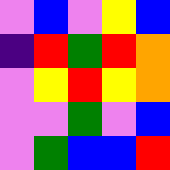[["violet", "blue", "violet", "yellow", "blue"], ["indigo", "red", "green", "red", "orange"], ["violet", "yellow", "red", "yellow", "orange"], ["violet", "violet", "green", "violet", "blue"], ["violet", "green", "blue", "blue", "red"]]